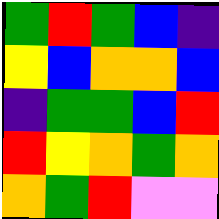[["green", "red", "green", "blue", "indigo"], ["yellow", "blue", "orange", "orange", "blue"], ["indigo", "green", "green", "blue", "red"], ["red", "yellow", "orange", "green", "orange"], ["orange", "green", "red", "violet", "violet"]]